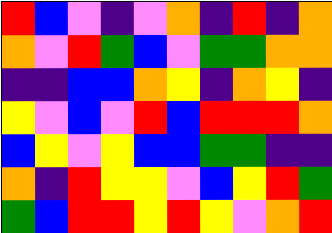[["red", "blue", "violet", "indigo", "violet", "orange", "indigo", "red", "indigo", "orange"], ["orange", "violet", "red", "green", "blue", "violet", "green", "green", "orange", "orange"], ["indigo", "indigo", "blue", "blue", "orange", "yellow", "indigo", "orange", "yellow", "indigo"], ["yellow", "violet", "blue", "violet", "red", "blue", "red", "red", "red", "orange"], ["blue", "yellow", "violet", "yellow", "blue", "blue", "green", "green", "indigo", "indigo"], ["orange", "indigo", "red", "yellow", "yellow", "violet", "blue", "yellow", "red", "green"], ["green", "blue", "red", "red", "yellow", "red", "yellow", "violet", "orange", "red"]]